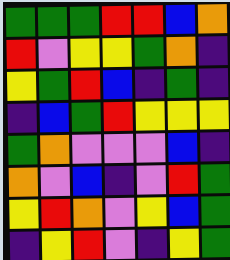[["green", "green", "green", "red", "red", "blue", "orange"], ["red", "violet", "yellow", "yellow", "green", "orange", "indigo"], ["yellow", "green", "red", "blue", "indigo", "green", "indigo"], ["indigo", "blue", "green", "red", "yellow", "yellow", "yellow"], ["green", "orange", "violet", "violet", "violet", "blue", "indigo"], ["orange", "violet", "blue", "indigo", "violet", "red", "green"], ["yellow", "red", "orange", "violet", "yellow", "blue", "green"], ["indigo", "yellow", "red", "violet", "indigo", "yellow", "green"]]